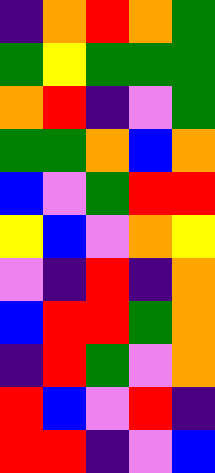[["indigo", "orange", "red", "orange", "green"], ["green", "yellow", "green", "green", "green"], ["orange", "red", "indigo", "violet", "green"], ["green", "green", "orange", "blue", "orange"], ["blue", "violet", "green", "red", "red"], ["yellow", "blue", "violet", "orange", "yellow"], ["violet", "indigo", "red", "indigo", "orange"], ["blue", "red", "red", "green", "orange"], ["indigo", "red", "green", "violet", "orange"], ["red", "blue", "violet", "red", "indigo"], ["red", "red", "indigo", "violet", "blue"]]